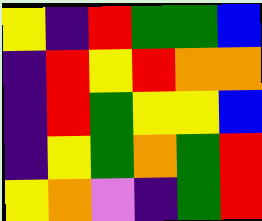[["yellow", "indigo", "red", "green", "green", "blue"], ["indigo", "red", "yellow", "red", "orange", "orange"], ["indigo", "red", "green", "yellow", "yellow", "blue"], ["indigo", "yellow", "green", "orange", "green", "red"], ["yellow", "orange", "violet", "indigo", "green", "red"]]